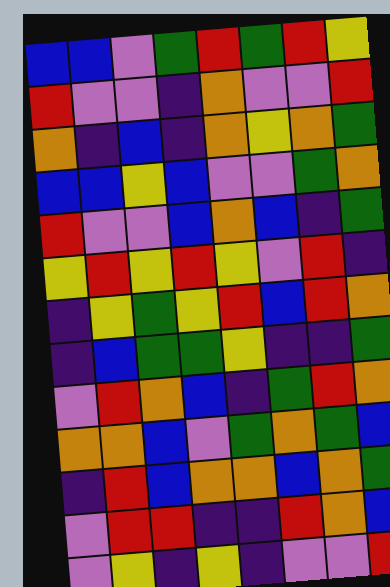[["blue", "blue", "violet", "green", "red", "green", "red", "yellow"], ["red", "violet", "violet", "indigo", "orange", "violet", "violet", "red"], ["orange", "indigo", "blue", "indigo", "orange", "yellow", "orange", "green"], ["blue", "blue", "yellow", "blue", "violet", "violet", "green", "orange"], ["red", "violet", "violet", "blue", "orange", "blue", "indigo", "green"], ["yellow", "red", "yellow", "red", "yellow", "violet", "red", "indigo"], ["indigo", "yellow", "green", "yellow", "red", "blue", "red", "orange"], ["indigo", "blue", "green", "green", "yellow", "indigo", "indigo", "green"], ["violet", "red", "orange", "blue", "indigo", "green", "red", "orange"], ["orange", "orange", "blue", "violet", "green", "orange", "green", "blue"], ["indigo", "red", "blue", "orange", "orange", "blue", "orange", "green"], ["violet", "red", "red", "indigo", "indigo", "red", "orange", "blue"], ["violet", "yellow", "indigo", "yellow", "indigo", "violet", "violet", "red"]]